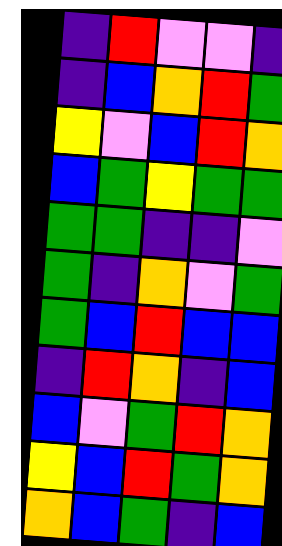[["indigo", "red", "violet", "violet", "indigo"], ["indigo", "blue", "orange", "red", "green"], ["yellow", "violet", "blue", "red", "orange"], ["blue", "green", "yellow", "green", "green"], ["green", "green", "indigo", "indigo", "violet"], ["green", "indigo", "orange", "violet", "green"], ["green", "blue", "red", "blue", "blue"], ["indigo", "red", "orange", "indigo", "blue"], ["blue", "violet", "green", "red", "orange"], ["yellow", "blue", "red", "green", "orange"], ["orange", "blue", "green", "indigo", "blue"]]